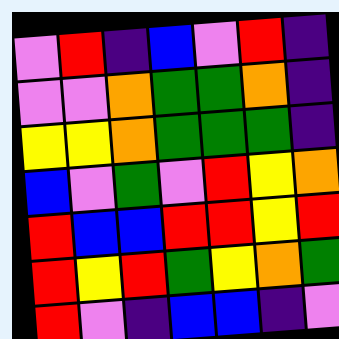[["violet", "red", "indigo", "blue", "violet", "red", "indigo"], ["violet", "violet", "orange", "green", "green", "orange", "indigo"], ["yellow", "yellow", "orange", "green", "green", "green", "indigo"], ["blue", "violet", "green", "violet", "red", "yellow", "orange"], ["red", "blue", "blue", "red", "red", "yellow", "red"], ["red", "yellow", "red", "green", "yellow", "orange", "green"], ["red", "violet", "indigo", "blue", "blue", "indigo", "violet"]]